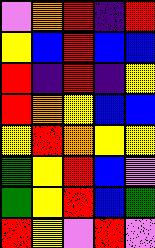[["violet", "orange", "red", "indigo", "red"], ["yellow", "blue", "red", "blue", "blue"], ["red", "indigo", "red", "indigo", "yellow"], ["red", "orange", "yellow", "blue", "blue"], ["yellow", "red", "orange", "yellow", "yellow"], ["green", "yellow", "red", "blue", "violet"], ["green", "yellow", "red", "blue", "green"], ["red", "yellow", "violet", "red", "violet"]]